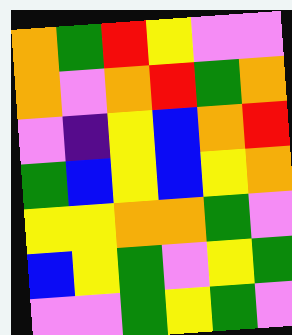[["orange", "green", "red", "yellow", "violet", "violet"], ["orange", "violet", "orange", "red", "green", "orange"], ["violet", "indigo", "yellow", "blue", "orange", "red"], ["green", "blue", "yellow", "blue", "yellow", "orange"], ["yellow", "yellow", "orange", "orange", "green", "violet"], ["blue", "yellow", "green", "violet", "yellow", "green"], ["violet", "violet", "green", "yellow", "green", "violet"]]